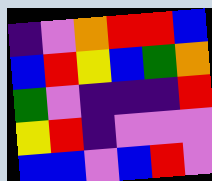[["indigo", "violet", "orange", "red", "red", "blue"], ["blue", "red", "yellow", "blue", "green", "orange"], ["green", "violet", "indigo", "indigo", "indigo", "red"], ["yellow", "red", "indigo", "violet", "violet", "violet"], ["blue", "blue", "violet", "blue", "red", "violet"]]